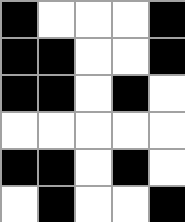[["black", "white", "white", "white", "black"], ["black", "black", "white", "white", "black"], ["black", "black", "white", "black", "white"], ["white", "white", "white", "white", "white"], ["black", "black", "white", "black", "white"], ["white", "black", "white", "white", "black"]]